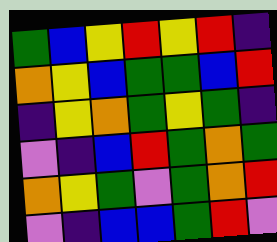[["green", "blue", "yellow", "red", "yellow", "red", "indigo"], ["orange", "yellow", "blue", "green", "green", "blue", "red"], ["indigo", "yellow", "orange", "green", "yellow", "green", "indigo"], ["violet", "indigo", "blue", "red", "green", "orange", "green"], ["orange", "yellow", "green", "violet", "green", "orange", "red"], ["violet", "indigo", "blue", "blue", "green", "red", "violet"]]